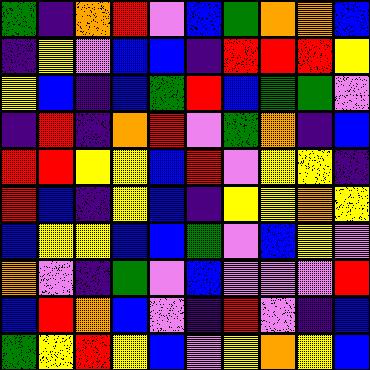[["green", "indigo", "orange", "red", "violet", "blue", "green", "orange", "orange", "blue"], ["indigo", "yellow", "violet", "blue", "blue", "indigo", "red", "red", "red", "yellow"], ["yellow", "blue", "indigo", "blue", "green", "red", "blue", "green", "green", "violet"], ["indigo", "red", "indigo", "orange", "red", "violet", "green", "orange", "indigo", "blue"], ["red", "red", "yellow", "yellow", "blue", "red", "violet", "yellow", "yellow", "indigo"], ["red", "blue", "indigo", "yellow", "blue", "indigo", "yellow", "yellow", "orange", "yellow"], ["blue", "yellow", "yellow", "blue", "blue", "green", "violet", "blue", "yellow", "violet"], ["orange", "violet", "indigo", "green", "violet", "blue", "violet", "violet", "violet", "red"], ["blue", "red", "orange", "blue", "violet", "indigo", "red", "violet", "indigo", "blue"], ["green", "yellow", "red", "yellow", "blue", "violet", "yellow", "orange", "yellow", "blue"]]